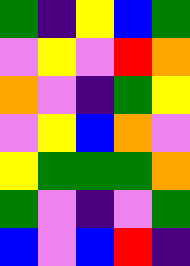[["green", "indigo", "yellow", "blue", "green"], ["violet", "yellow", "violet", "red", "orange"], ["orange", "violet", "indigo", "green", "yellow"], ["violet", "yellow", "blue", "orange", "violet"], ["yellow", "green", "green", "green", "orange"], ["green", "violet", "indigo", "violet", "green"], ["blue", "violet", "blue", "red", "indigo"]]